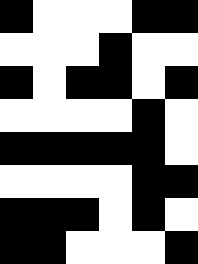[["black", "white", "white", "white", "black", "black"], ["white", "white", "white", "black", "white", "white"], ["black", "white", "black", "black", "white", "black"], ["white", "white", "white", "white", "black", "white"], ["black", "black", "black", "black", "black", "white"], ["white", "white", "white", "white", "black", "black"], ["black", "black", "black", "white", "black", "white"], ["black", "black", "white", "white", "white", "black"]]